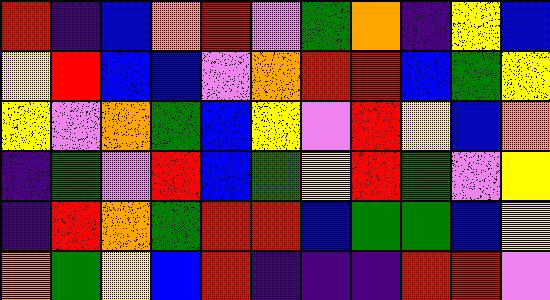[["red", "indigo", "blue", "orange", "red", "violet", "green", "orange", "indigo", "yellow", "blue"], ["yellow", "red", "blue", "blue", "violet", "orange", "red", "red", "blue", "green", "yellow"], ["yellow", "violet", "orange", "green", "blue", "yellow", "violet", "red", "yellow", "blue", "orange"], ["indigo", "green", "violet", "red", "blue", "green", "yellow", "red", "green", "violet", "yellow"], ["indigo", "red", "orange", "green", "red", "red", "blue", "green", "green", "blue", "yellow"], ["orange", "green", "yellow", "blue", "red", "indigo", "indigo", "indigo", "red", "red", "violet"]]